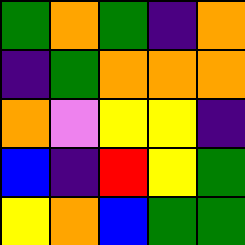[["green", "orange", "green", "indigo", "orange"], ["indigo", "green", "orange", "orange", "orange"], ["orange", "violet", "yellow", "yellow", "indigo"], ["blue", "indigo", "red", "yellow", "green"], ["yellow", "orange", "blue", "green", "green"]]